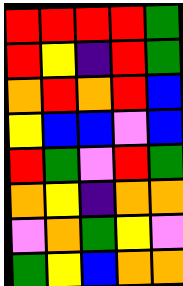[["red", "red", "red", "red", "green"], ["red", "yellow", "indigo", "red", "green"], ["orange", "red", "orange", "red", "blue"], ["yellow", "blue", "blue", "violet", "blue"], ["red", "green", "violet", "red", "green"], ["orange", "yellow", "indigo", "orange", "orange"], ["violet", "orange", "green", "yellow", "violet"], ["green", "yellow", "blue", "orange", "orange"]]